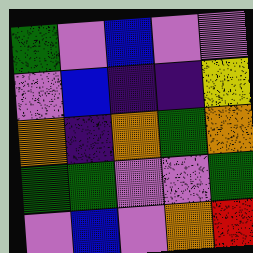[["green", "violet", "blue", "violet", "violet"], ["violet", "blue", "indigo", "indigo", "yellow"], ["orange", "indigo", "orange", "green", "orange"], ["green", "green", "violet", "violet", "green"], ["violet", "blue", "violet", "orange", "red"]]